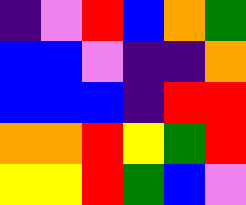[["indigo", "violet", "red", "blue", "orange", "green"], ["blue", "blue", "violet", "indigo", "indigo", "orange"], ["blue", "blue", "blue", "indigo", "red", "red"], ["orange", "orange", "red", "yellow", "green", "red"], ["yellow", "yellow", "red", "green", "blue", "violet"]]